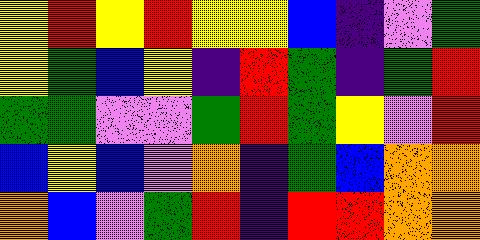[["yellow", "red", "yellow", "red", "yellow", "yellow", "blue", "indigo", "violet", "green"], ["yellow", "green", "blue", "yellow", "indigo", "red", "green", "indigo", "green", "red"], ["green", "green", "violet", "violet", "green", "red", "green", "yellow", "violet", "red"], ["blue", "yellow", "blue", "violet", "orange", "indigo", "green", "blue", "orange", "orange"], ["orange", "blue", "violet", "green", "red", "indigo", "red", "red", "orange", "orange"]]